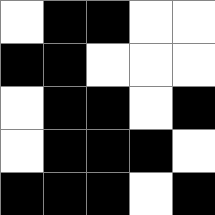[["white", "black", "black", "white", "white"], ["black", "black", "white", "white", "white"], ["white", "black", "black", "white", "black"], ["white", "black", "black", "black", "white"], ["black", "black", "black", "white", "black"]]